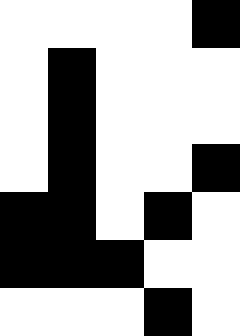[["white", "white", "white", "white", "black"], ["white", "black", "white", "white", "white"], ["white", "black", "white", "white", "white"], ["white", "black", "white", "white", "black"], ["black", "black", "white", "black", "white"], ["black", "black", "black", "white", "white"], ["white", "white", "white", "black", "white"]]